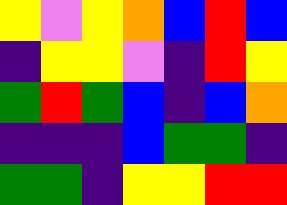[["yellow", "violet", "yellow", "orange", "blue", "red", "blue"], ["indigo", "yellow", "yellow", "violet", "indigo", "red", "yellow"], ["green", "red", "green", "blue", "indigo", "blue", "orange"], ["indigo", "indigo", "indigo", "blue", "green", "green", "indigo"], ["green", "green", "indigo", "yellow", "yellow", "red", "red"]]